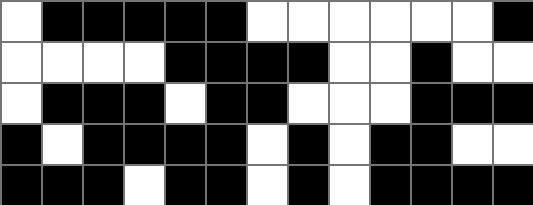[["white", "black", "black", "black", "black", "black", "white", "white", "white", "white", "white", "white", "black"], ["white", "white", "white", "white", "black", "black", "black", "black", "white", "white", "black", "white", "white"], ["white", "black", "black", "black", "white", "black", "black", "white", "white", "white", "black", "black", "black"], ["black", "white", "black", "black", "black", "black", "white", "black", "white", "black", "black", "white", "white"], ["black", "black", "black", "white", "black", "black", "white", "black", "white", "black", "black", "black", "black"]]